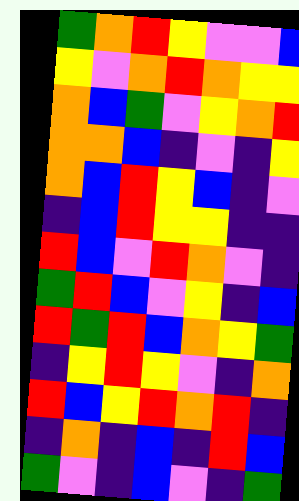[["green", "orange", "red", "yellow", "violet", "violet", "blue"], ["yellow", "violet", "orange", "red", "orange", "yellow", "yellow"], ["orange", "blue", "green", "violet", "yellow", "orange", "red"], ["orange", "orange", "blue", "indigo", "violet", "indigo", "yellow"], ["orange", "blue", "red", "yellow", "blue", "indigo", "violet"], ["indigo", "blue", "red", "yellow", "yellow", "indigo", "indigo"], ["red", "blue", "violet", "red", "orange", "violet", "indigo"], ["green", "red", "blue", "violet", "yellow", "indigo", "blue"], ["red", "green", "red", "blue", "orange", "yellow", "green"], ["indigo", "yellow", "red", "yellow", "violet", "indigo", "orange"], ["red", "blue", "yellow", "red", "orange", "red", "indigo"], ["indigo", "orange", "indigo", "blue", "indigo", "red", "blue"], ["green", "violet", "indigo", "blue", "violet", "indigo", "green"]]